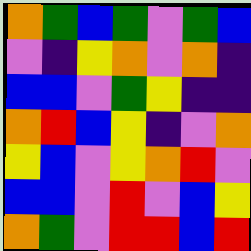[["orange", "green", "blue", "green", "violet", "green", "blue"], ["violet", "indigo", "yellow", "orange", "violet", "orange", "indigo"], ["blue", "blue", "violet", "green", "yellow", "indigo", "indigo"], ["orange", "red", "blue", "yellow", "indigo", "violet", "orange"], ["yellow", "blue", "violet", "yellow", "orange", "red", "violet"], ["blue", "blue", "violet", "red", "violet", "blue", "yellow"], ["orange", "green", "violet", "red", "red", "blue", "red"]]